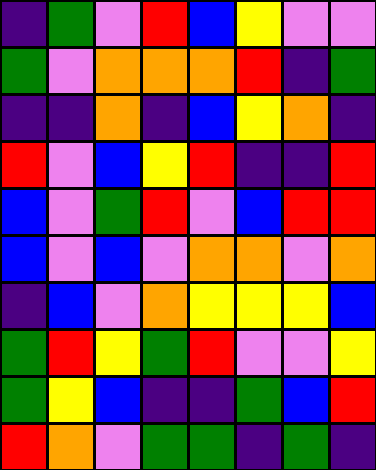[["indigo", "green", "violet", "red", "blue", "yellow", "violet", "violet"], ["green", "violet", "orange", "orange", "orange", "red", "indigo", "green"], ["indigo", "indigo", "orange", "indigo", "blue", "yellow", "orange", "indigo"], ["red", "violet", "blue", "yellow", "red", "indigo", "indigo", "red"], ["blue", "violet", "green", "red", "violet", "blue", "red", "red"], ["blue", "violet", "blue", "violet", "orange", "orange", "violet", "orange"], ["indigo", "blue", "violet", "orange", "yellow", "yellow", "yellow", "blue"], ["green", "red", "yellow", "green", "red", "violet", "violet", "yellow"], ["green", "yellow", "blue", "indigo", "indigo", "green", "blue", "red"], ["red", "orange", "violet", "green", "green", "indigo", "green", "indigo"]]